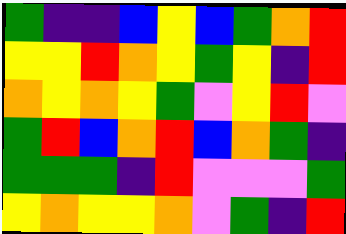[["green", "indigo", "indigo", "blue", "yellow", "blue", "green", "orange", "red"], ["yellow", "yellow", "red", "orange", "yellow", "green", "yellow", "indigo", "red"], ["orange", "yellow", "orange", "yellow", "green", "violet", "yellow", "red", "violet"], ["green", "red", "blue", "orange", "red", "blue", "orange", "green", "indigo"], ["green", "green", "green", "indigo", "red", "violet", "violet", "violet", "green"], ["yellow", "orange", "yellow", "yellow", "orange", "violet", "green", "indigo", "red"]]